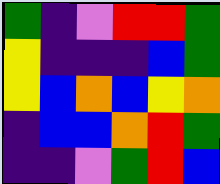[["green", "indigo", "violet", "red", "red", "green"], ["yellow", "indigo", "indigo", "indigo", "blue", "green"], ["yellow", "blue", "orange", "blue", "yellow", "orange"], ["indigo", "blue", "blue", "orange", "red", "green"], ["indigo", "indigo", "violet", "green", "red", "blue"]]